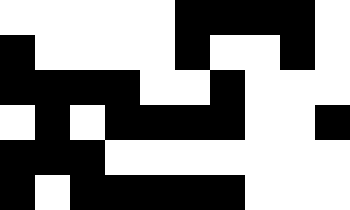[["white", "white", "white", "white", "white", "black", "black", "black", "black", "white"], ["black", "white", "white", "white", "white", "black", "white", "white", "black", "white"], ["black", "black", "black", "black", "white", "white", "black", "white", "white", "white"], ["white", "black", "white", "black", "black", "black", "black", "white", "white", "black"], ["black", "black", "black", "white", "white", "white", "white", "white", "white", "white"], ["black", "white", "black", "black", "black", "black", "black", "white", "white", "white"]]